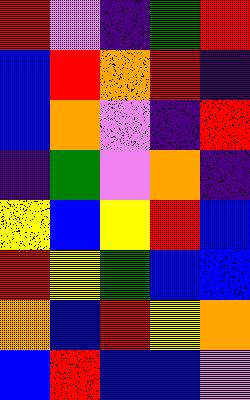[["red", "violet", "indigo", "green", "red"], ["blue", "red", "orange", "red", "indigo"], ["blue", "orange", "violet", "indigo", "red"], ["indigo", "green", "violet", "orange", "indigo"], ["yellow", "blue", "yellow", "red", "blue"], ["red", "yellow", "green", "blue", "blue"], ["orange", "blue", "red", "yellow", "orange"], ["blue", "red", "blue", "blue", "violet"]]